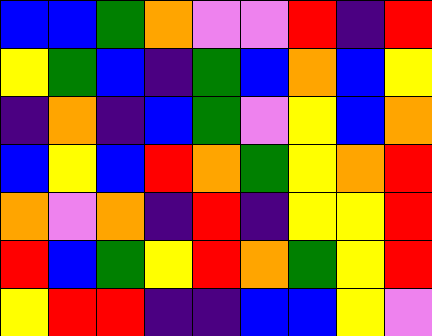[["blue", "blue", "green", "orange", "violet", "violet", "red", "indigo", "red"], ["yellow", "green", "blue", "indigo", "green", "blue", "orange", "blue", "yellow"], ["indigo", "orange", "indigo", "blue", "green", "violet", "yellow", "blue", "orange"], ["blue", "yellow", "blue", "red", "orange", "green", "yellow", "orange", "red"], ["orange", "violet", "orange", "indigo", "red", "indigo", "yellow", "yellow", "red"], ["red", "blue", "green", "yellow", "red", "orange", "green", "yellow", "red"], ["yellow", "red", "red", "indigo", "indigo", "blue", "blue", "yellow", "violet"]]